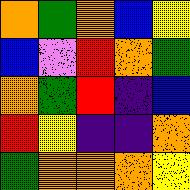[["orange", "green", "orange", "blue", "yellow"], ["blue", "violet", "red", "orange", "green"], ["orange", "green", "red", "indigo", "blue"], ["red", "yellow", "indigo", "indigo", "orange"], ["green", "orange", "orange", "orange", "yellow"]]